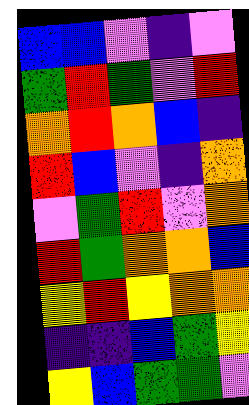[["blue", "blue", "violet", "indigo", "violet"], ["green", "red", "green", "violet", "red"], ["orange", "red", "orange", "blue", "indigo"], ["red", "blue", "violet", "indigo", "orange"], ["violet", "green", "red", "violet", "orange"], ["red", "green", "orange", "orange", "blue"], ["yellow", "red", "yellow", "orange", "orange"], ["indigo", "indigo", "blue", "green", "yellow"], ["yellow", "blue", "green", "green", "violet"]]